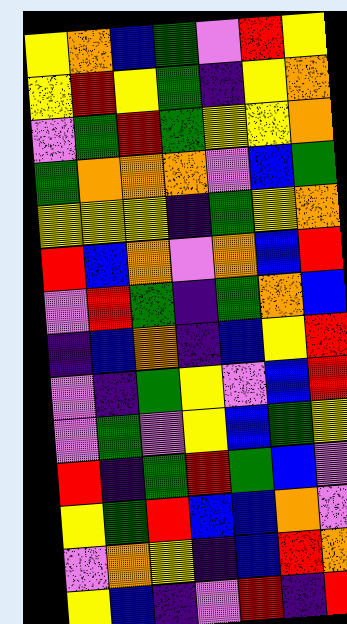[["yellow", "orange", "blue", "green", "violet", "red", "yellow"], ["yellow", "red", "yellow", "green", "indigo", "yellow", "orange"], ["violet", "green", "red", "green", "yellow", "yellow", "orange"], ["green", "orange", "orange", "orange", "violet", "blue", "green"], ["yellow", "yellow", "yellow", "indigo", "green", "yellow", "orange"], ["red", "blue", "orange", "violet", "orange", "blue", "red"], ["violet", "red", "green", "indigo", "green", "orange", "blue"], ["indigo", "blue", "orange", "indigo", "blue", "yellow", "red"], ["violet", "indigo", "green", "yellow", "violet", "blue", "red"], ["violet", "green", "violet", "yellow", "blue", "green", "yellow"], ["red", "indigo", "green", "red", "green", "blue", "violet"], ["yellow", "green", "red", "blue", "blue", "orange", "violet"], ["violet", "orange", "yellow", "indigo", "blue", "red", "orange"], ["yellow", "blue", "indigo", "violet", "red", "indigo", "red"]]